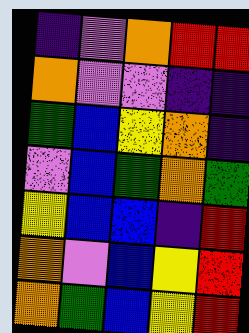[["indigo", "violet", "orange", "red", "red"], ["orange", "violet", "violet", "indigo", "indigo"], ["green", "blue", "yellow", "orange", "indigo"], ["violet", "blue", "green", "orange", "green"], ["yellow", "blue", "blue", "indigo", "red"], ["orange", "violet", "blue", "yellow", "red"], ["orange", "green", "blue", "yellow", "red"]]